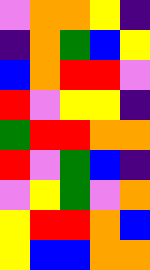[["violet", "orange", "orange", "yellow", "indigo"], ["indigo", "orange", "green", "blue", "yellow"], ["blue", "orange", "red", "red", "violet"], ["red", "violet", "yellow", "yellow", "indigo"], ["green", "red", "red", "orange", "orange"], ["red", "violet", "green", "blue", "indigo"], ["violet", "yellow", "green", "violet", "orange"], ["yellow", "red", "red", "orange", "blue"], ["yellow", "blue", "blue", "orange", "orange"]]